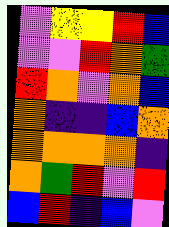[["violet", "yellow", "yellow", "red", "blue"], ["violet", "violet", "red", "orange", "green"], ["red", "orange", "violet", "orange", "blue"], ["orange", "indigo", "indigo", "blue", "orange"], ["orange", "orange", "orange", "orange", "indigo"], ["orange", "green", "red", "violet", "red"], ["blue", "red", "indigo", "blue", "violet"]]